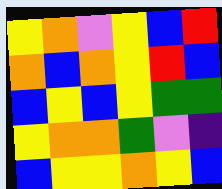[["yellow", "orange", "violet", "yellow", "blue", "red"], ["orange", "blue", "orange", "yellow", "red", "blue"], ["blue", "yellow", "blue", "yellow", "green", "green"], ["yellow", "orange", "orange", "green", "violet", "indigo"], ["blue", "yellow", "yellow", "orange", "yellow", "blue"]]